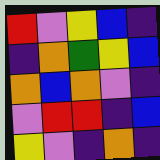[["red", "violet", "yellow", "blue", "indigo"], ["indigo", "orange", "green", "yellow", "blue"], ["orange", "blue", "orange", "violet", "indigo"], ["violet", "red", "red", "indigo", "blue"], ["yellow", "violet", "indigo", "orange", "indigo"]]